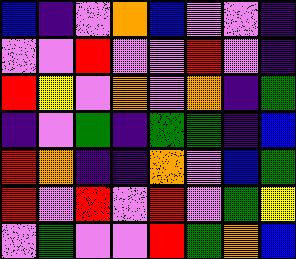[["blue", "indigo", "violet", "orange", "blue", "violet", "violet", "indigo"], ["violet", "violet", "red", "violet", "violet", "red", "violet", "indigo"], ["red", "yellow", "violet", "orange", "violet", "orange", "indigo", "green"], ["indigo", "violet", "green", "indigo", "green", "green", "indigo", "blue"], ["red", "orange", "indigo", "indigo", "orange", "violet", "blue", "green"], ["red", "violet", "red", "violet", "red", "violet", "green", "yellow"], ["violet", "green", "violet", "violet", "red", "green", "orange", "blue"]]